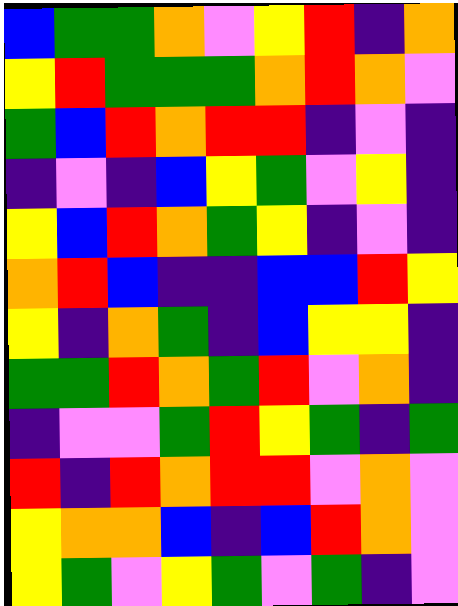[["blue", "green", "green", "orange", "violet", "yellow", "red", "indigo", "orange"], ["yellow", "red", "green", "green", "green", "orange", "red", "orange", "violet"], ["green", "blue", "red", "orange", "red", "red", "indigo", "violet", "indigo"], ["indigo", "violet", "indigo", "blue", "yellow", "green", "violet", "yellow", "indigo"], ["yellow", "blue", "red", "orange", "green", "yellow", "indigo", "violet", "indigo"], ["orange", "red", "blue", "indigo", "indigo", "blue", "blue", "red", "yellow"], ["yellow", "indigo", "orange", "green", "indigo", "blue", "yellow", "yellow", "indigo"], ["green", "green", "red", "orange", "green", "red", "violet", "orange", "indigo"], ["indigo", "violet", "violet", "green", "red", "yellow", "green", "indigo", "green"], ["red", "indigo", "red", "orange", "red", "red", "violet", "orange", "violet"], ["yellow", "orange", "orange", "blue", "indigo", "blue", "red", "orange", "violet"], ["yellow", "green", "violet", "yellow", "green", "violet", "green", "indigo", "violet"]]